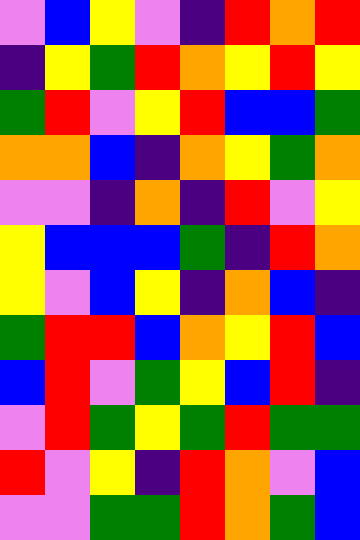[["violet", "blue", "yellow", "violet", "indigo", "red", "orange", "red"], ["indigo", "yellow", "green", "red", "orange", "yellow", "red", "yellow"], ["green", "red", "violet", "yellow", "red", "blue", "blue", "green"], ["orange", "orange", "blue", "indigo", "orange", "yellow", "green", "orange"], ["violet", "violet", "indigo", "orange", "indigo", "red", "violet", "yellow"], ["yellow", "blue", "blue", "blue", "green", "indigo", "red", "orange"], ["yellow", "violet", "blue", "yellow", "indigo", "orange", "blue", "indigo"], ["green", "red", "red", "blue", "orange", "yellow", "red", "blue"], ["blue", "red", "violet", "green", "yellow", "blue", "red", "indigo"], ["violet", "red", "green", "yellow", "green", "red", "green", "green"], ["red", "violet", "yellow", "indigo", "red", "orange", "violet", "blue"], ["violet", "violet", "green", "green", "red", "orange", "green", "blue"]]